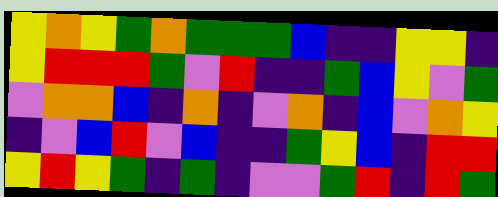[["yellow", "orange", "yellow", "green", "orange", "green", "green", "green", "blue", "indigo", "indigo", "yellow", "yellow", "indigo"], ["yellow", "red", "red", "red", "green", "violet", "red", "indigo", "indigo", "green", "blue", "yellow", "violet", "green"], ["violet", "orange", "orange", "blue", "indigo", "orange", "indigo", "violet", "orange", "indigo", "blue", "violet", "orange", "yellow"], ["indigo", "violet", "blue", "red", "violet", "blue", "indigo", "indigo", "green", "yellow", "blue", "indigo", "red", "red"], ["yellow", "red", "yellow", "green", "indigo", "green", "indigo", "violet", "violet", "green", "red", "indigo", "red", "green"]]